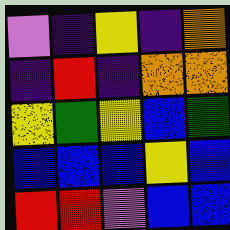[["violet", "indigo", "yellow", "indigo", "orange"], ["indigo", "red", "indigo", "orange", "orange"], ["yellow", "green", "yellow", "blue", "green"], ["blue", "blue", "blue", "yellow", "blue"], ["red", "red", "violet", "blue", "blue"]]